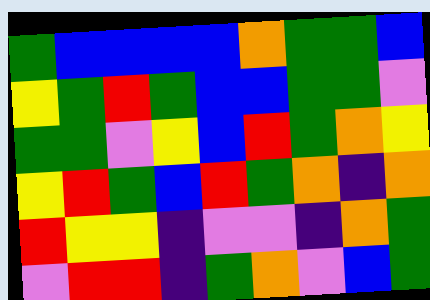[["green", "blue", "blue", "blue", "blue", "orange", "green", "green", "blue"], ["yellow", "green", "red", "green", "blue", "blue", "green", "green", "violet"], ["green", "green", "violet", "yellow", "blue", "red", "green", "orange", "yellow"], ["yellow", "red", "green", "blue", "red", "green", "orange", "indigo", "orange"], ["red", "yellow", "yellow", "indigo", "violet", "violet", "indigo", "orange", "green"], ["violet", "red", "red", "indigo", "green", "orange", "violet", "blue", "green"]]